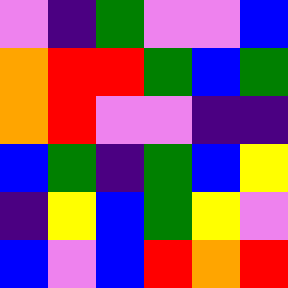[["violet", "indigo", "green", "violet", "violet", "blue"], ["orange", "red", "red", "green", "blue", "green"], ["orange", "red", "violet", "violet", "indigo", "indigo"], ["blue", "green", "indigo", "green", "blue", "yellow"], ["indigo", "yellow", "blue", "green", "yellow", "violet"], ["blue", "violet", "blue", "red", "orange", "red"]]